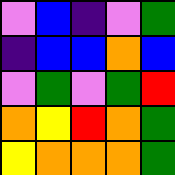[["violet", "blue", "indigo", "violet", "green"], ["indigo", "blue", "blue", "orange", "blue"], ["violet", "green", "violet", "green", "red"], ["orange", "yellow", "red", "orange", "green"], ["yellow", "orange", "orange", "orange", "green"]]